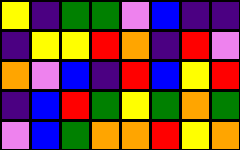[["yellow", "indigo", "green", "green", "violet", "blue", "indigo", "indigo"], ["indigo", "yellow", "yellow", "red", "orange", "indigo", "red", "violet"], ["orange", "violet", "blue", "indigo", "red", "blue", "yellow", "red"], ["indigo", "blue", "red", "green", "yellow", "green", "orange", "green"], ["violet", "blue", "green", "orange", "orange", "red", "yellow", "orange"]]